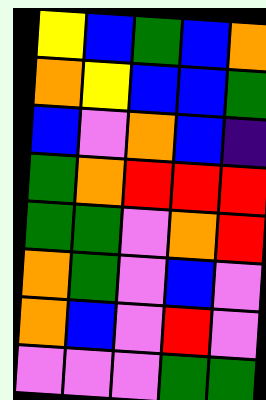[["yellow", "blue", "green", "blue", "orange"], ["orange", "yellow", "blue", "blue", "green"], ["blue", "violet", "orange", "blue", "indigo"], ["green", "orange", "red", "red", "red"], ["green", "green", "violet", "orange", "red"], ["orange", "green", "violet", "blue", "violet"], ["orange", "blue", "violet", "red", "violet"], ["violet", "violet", "violet", "green", "green"]]